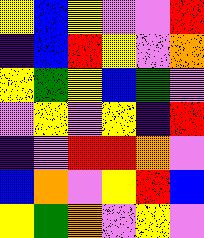[["yellow", "blue", "yellow", "violet", "violet", "red"], ["indigo", "blue", "red", "yellow", "violet", "orange"], ["yellow", "green", "yellow", "blue", "green", "violet"], ["violet", "yellow", "violet", "yellow", "indigo", "red"], ["indigo", "violet", "red", "red", "orange", "violet"], ["blue", "orange", "violet", "yellow", "red", "blue"], ["yellow", "green", "orange", "violet", "yellow", "violet"]]